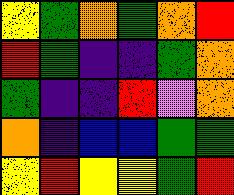[["yellow", "green", "orange", "green", "orange", "red"], ["red", "green", "indigo", "indigo", "green", "orange"], ["green", "indigo", "indigo", "red", "violet", "orange"], ["orange", "indigo", "blue", "blue", "green", "green"], ["yellow", "red", "yellow", "yellow", "green", "red"]]